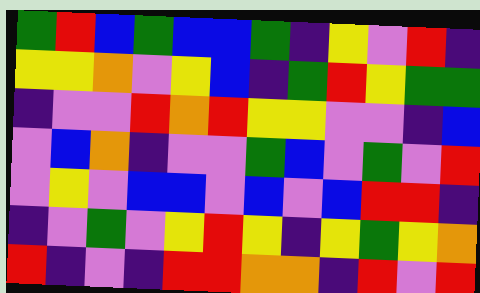[["green", "red", "blue", "green", "blue", "blue", "green", "indigo", "yellow", "violet", "red", "indigo"], ["yellow", "yellow", "orange", "violet", "yellow", "blue", "indigo", "green", "red", "yellow", "green", "green"], ["indigo", "violet", "violet", "red", "orange", "red", "yellow", "yellow", "violet", "violet", "indigo", "blue"], ["violet", "blue", "orange", "indigo", "violet", "violet", "green", "blue", "violet", "green", "violet", "red"], ["violet", "yellow", "violet", "blue", "blue", "violet", "blue", "violet", "blue", "red", "red", "indigo"], ["indigo", "violet", "green", "violet", "yellow", "red", "yellow", "indigo", "yellow", "green", "yellow", "orange"], ["red", "indigo", "violet", "indigo", "red", "red", "orange", "orange", "indigo", "red", "violet", "red"]]